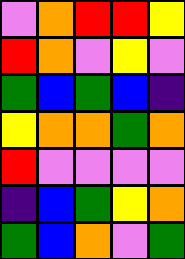[["violet", "orange", "red", "red", "yellow"], ["red", "orange", "violet", "yellow", "violet"], ["green", "blue", "green", "blue", "indigo"], ["yellow", "orange", "orange", "green", "orange"], ["red", "violet", "violet", "violet", "violet"], ["indigo", "blue", "green", "yellow", "orange"], ["green", "blue", "orange", "violet", "green"]]